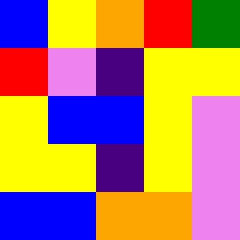[["blue", "yellow", "orange", "red", "green"], ["red", "violet", "indigo", "yellow", "yellow"], ["yellow", "blue", "blue", "yellow", "violet"], ["yellow", "yellow", "indigo", "yellow", "violet"], ["blue", "blue", "orange", "orange", "violet"]]